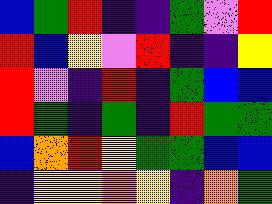[["blue", "green", "red", "indigo", "indigo", "green", "violet", "red"], ["red", "blue", "yellow", "violet", "red", "indigo", "indigo", "yellow"], ["red", "violet", "indigo", "red", "indigo", "green", "blue", "blue"], ["red", "green", "indigo", "green", "indigo", "red", "green", "green"], ["blue", "orange", "red", "yellow", "green", "green", "blue", "blue"], ["indigo", "yellow", "yellow", "orange", "yellow", "indigo", "orange", "green"]]